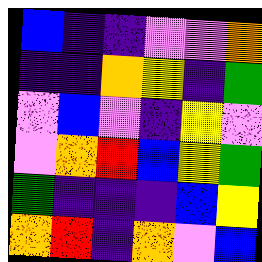[["blue", "indigo", "indigo", "violet", "violet", "orange"], ["indigo", "indigo", "orange", "yellow", "indigo", "green"], ["violet", "blue", "violet", "indigo", "yellow", "violet"], ["violet", "orange", "red", "blue", "yellow", "green"], ["green", "indigo", "indigo", "indigo", "blue", "yellow"], ["orange", "red", "indigo", "orange", "violet", "blue"]]